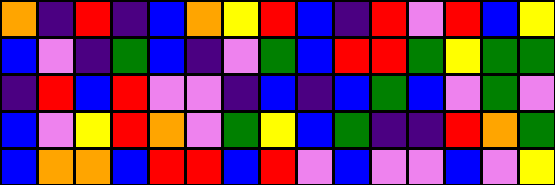[["orange", "indigo", "red", "indigo", "blue", "orange", "yellow", "red", "blue", "indigo", "red", "violet", "red", "blue", "yellow"], ["blue", "violet", "indigo", "green", "blue", "indigo", "violet", "green", "blue", "red", "red", "green", "yellow", "green", "green"], ["indigo", "red", "blue", "red", "violet", "violet", "indigo", "blue", "indigo", "blue", "green", "blue", "violet", "green", "violet"], ["blue", "violet", "yellow", "red", "orange", "violet", "green", "yellow", "blue", "green", "indigo", "indigo", "red", "orange", "green"], ["blue", "orange", "orange", "blue", "red", "red", "blue", "red", "violet", "blue", "violet", "violet", "blue", "violet", "yellow"]]